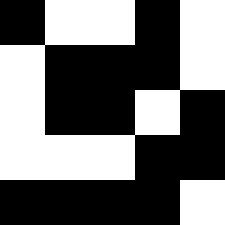[["black", "white", "white", "black", "white"], ["white", "black", "black", "black", "white"], ["white", "black", "black", "white", "black"], ["white", "white", "white", "black", "black"], ["black", "black", "black", "black", "white"]]